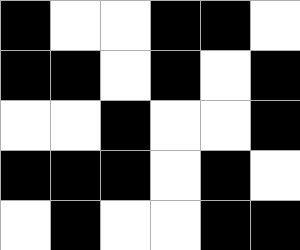[["black", "white", "white", "black", "black", "white"], ["black", "black", "white", "black", "white", "black"], ["white", "white", "black", "white", "white", "black"], ["black", "black", "black", "white", "black", "white"], ["white", "black", "white", "white", "black", "black"]]